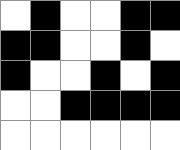[["white", "black", "white", "white", "black", "black"], ["black", "black", "white", "white", "black", "white"], ["black", "white", "white", "black", "white", "black"], ["white", "white", "black", "black", "black", "black"], ["white", "white", "white", "white", "white", "white"]]